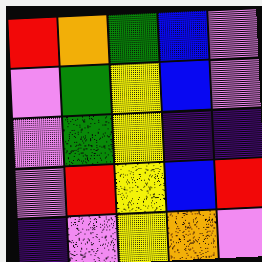[["red", "orange", "green", "blue", "violet"], ["violet", "green", "yellow", "blue", "violet"], ["violet", "green", "yellow", "indigo", "indigo"], ["violet", "red", "yellow", "blue", "red"], ["indigo", "violet", "yellow", "orange", "violet"]]